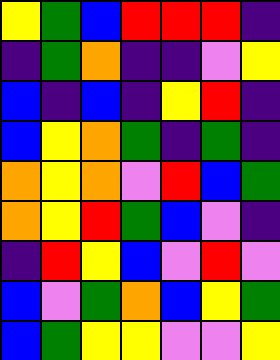[["yellow", "green", "blue", "red", "red", "red", "indigo"], ["indigo", "green", "orange", "indigo", "indigo", "violet", "yellow"], ["blue", "indigo", "blue", "indigo", "yellow", "red", "indigo"], ["blue", "yellow", "orange", "green", "indigo", "green", "indigo"], ["orange", "yellow", "orange", "violet", "red", "blue", "green"], ["orange", "yellow", "red", "green", "blue", "violet", "indigo"], ["indigo", "red", "yellow", "blue", "violet", "red", "violet"], ["blue", "violet", "green", "orange", "blue", "yellow", "green"], ["blue", "green", "yellow", "yellow", "violet", "violet", "yellow"]]